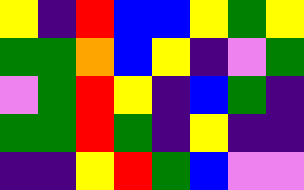[["yellow", "indigo", "red", "blue", "blue", "yellow", "green", "yellow"], ["green", "green", "orange", "blue", "yellow", "indigo", "violet", "green"], ["violet", "green", "red", "yellow", "indigo", "blue", "green", "indigo"], ["green", "green", "red", "green", "indigo", "yellow", "indigo", "indigo"], ["indigo", "indigo", "yellow", "red", "green", "blue", "violet", "violet"]]